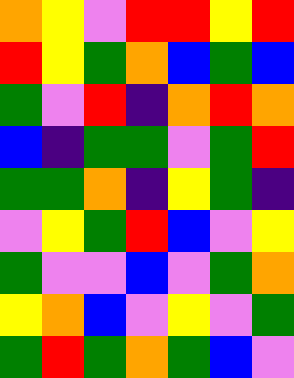[["orange", "yellow", "violet", "red", "red", "yellow", "red"], ["red", "yellow", "green", "orange", "blue", "green", "blue"], ["green", "violet", "red", "indigo", "orange", "red", "orange"], ["blue", "indigo", "green", "green", "violet", "green", "red"], ["green", "green", "orange", "indigo", "yellow", "green", "indigo"], ["violet", "yellow", "green", "red", "blue", "violet", "yellow"], ["green", "violet", "violet", "blue", "violet", "green", "orange"], ["yellow", "orange", "blue", "violet", "yellow", "violet", "green"], ["green", "red", "green", "orange", "green", "blue", "violet"]]